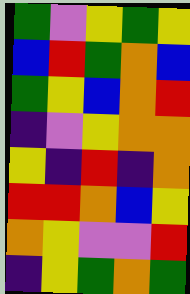[["green", "violet", "yellow", "green", "yellow"], ["blue", "red", "green", "orange", "blue"], ["green", "yellow", "blue", "orange", "red"], ["indigo", "violet", "yellow", "orange", "orange"], ["yellow", "indigo", "red", "indigo", "orange"], ["red", "red", "orange", "blue", "yellow"], ["orange", "yellow", "violet", "violet", "red"], ["indigo", "yellow", "green", "orange", "green"]]